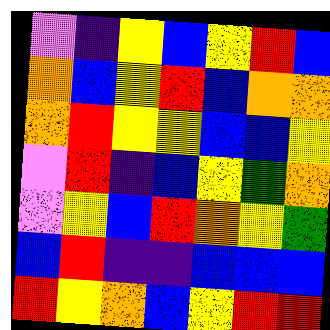[["violet", "indigo", "yellow", "blue", "yellow", "red", "blue"], ["orange", "blue", "yellow", "red", "blue", "orange", "orange"], ["orange", "red", "yellow", "yellow", "blue", "blue", "yellow"], ["violet", "red", "indigo", "blue", "yellow", "green", "orange"], ["violet", "yellow", "blue", "red", "orange", "yellow", "green"], ["blue", "red", "indigo", "indigo", "blue", "blue", "blue"], ["red", "yellow", "orange", "blue", "yellow", "red", "red"]]